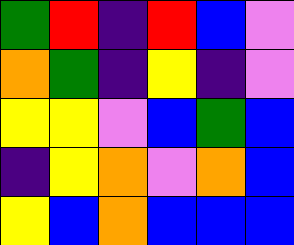[["green", "red", "indigo", "red", "blue", "violet"], ["orange", "green", "indigo", "yellow", "indigo", "violet"], ["yellow", "yellow", "violet", "blue", "green", "blue"], ["indigo", "yellow", "orange", "violet", "orange", "blue"], ["yellow", "blue", "orange", "blue", "blue", "blue"]]